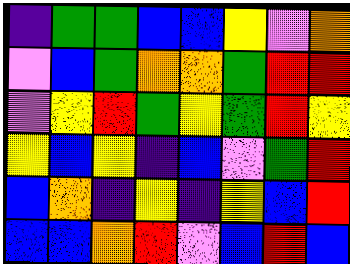[["indigo", "green", "green", "blue", "blue", "yellow", "violet", "orange"], ["violet", "blue", "green", "orange", "orange", "green", "red", "red"], ["violet", "yellow", "red", "green", "yellow", "green", "red", "yellow"], ["yellow", "blue", "yellow", "indigo", "blue", "violet", "green", "red"], ["blue", "orange", "indigo", "yellow", "indigo", "yellow", "blue", "red"], ["blue", "blue", "orange", "red", "violet", "blue", "red", "blue"]]